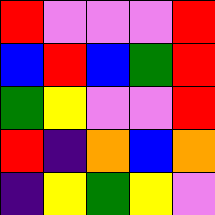[["red", "violet", "violet", "violet", "red"], ["blue", "red", "blue", "green", "red"], ["green", "yellow", "violet", "violet", "red"], ["red", "indigo", "orange", "blue", "orange"], ["indigo", "yellow", "green", "yellow", "violet"]]